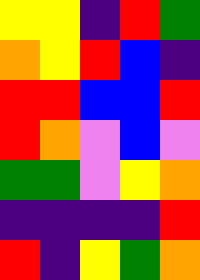[["yellow", "yellow", "indigo", "red", "green"], ["orange", "yellow", "red", "blue", "indigo"], ["red", "red", "blue", "blue", "red"], ["red", "orange", "violet", "blue", "violet"], ["green", "green", "violet", "yellow", "orange"], ["indigo", "indigo", "indigo", "indigo", "red"], ["red", "indigo", "yellow", "green", "orange"]]